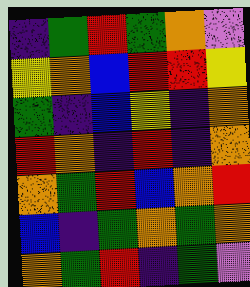[["indigo", "green", "red", "green", "orange", "violet"], ["yellow", "orange", "blue", "red", "red", "yellow"], ["green", "indigo", "blue", "yellow", "indigo", "orange"], ["red", "orange", "indigo", "red", "indigo", "orange"], ["orange", "green", "red", "blue", "orange", "red"], ["blue", "indigo", "green", "orange", "green", "orange"], ["orange", "green", "red", "indigo", "green", "violet"]]